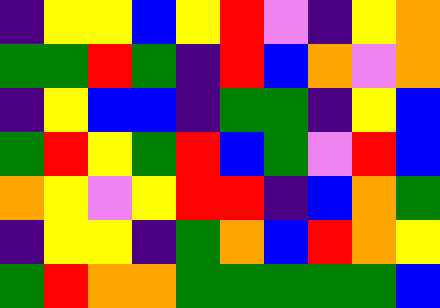[["indigo", "yellow", "yellow", "blue", "yellow", "red", "violet", "indigo", "yellow", "orange"], ["green", "green", "red", "green", "indigo", "red", "blue", "orange", "violet", "orange"], ["indigo", "yellow", "blue", "blue", "indigo", "green", "green", "indigo", "yellow", "blue"], ["green", "red", "yellow", "green", "red", "blue", "green", "violet", "red", "blue"], ["orange", "yellow", "violet", "yellow", "red", "red", "indigo", "blue", "orange", "green"], ["indigo", "yellow", "yellow", "indigo", "green", "orange", "blue", "red", "orange", "yellow"], ["green", "red", "orange", "orange", "green", "green", "green", "green", "green", "blue"]]